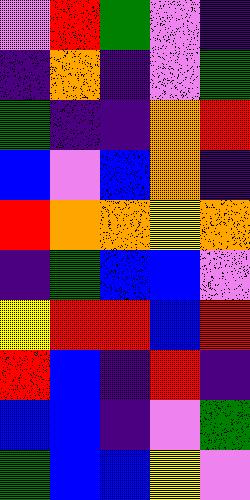[["violet", "red", "green", "violet", "indigo"], ["indigo", "orange", "indigo", "violet", "green"], ["green", "indigo", "indigo", "orange", "red"], ["blue", "violet", "blue", "orange", "indigo"], ["red", "orange", "orange", "yellow", "orange"], ["indigo", "green", "blue", "blue", "violet"], ["yellow", "red", "red", "blue", "red"], ["red", "blue", "indigo", "red", "indigo"], ["blue", "blue", "indigo", "violet", "green"], ["green", "blue", "blue", "yellow", "violet"]]